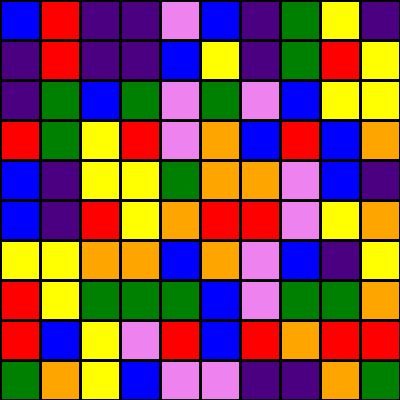[["blue", "red", "indigo", "indigo", "violet", "blue", "indigo", "green", "yellow", "indigo"], ["indigo", "red", "indigo", "indigo", "blue", "yellow", "indigo", "green", "red", "yellow"], ["indigo", "green", "blue", "green", "violet", "green", "violet", "blue", "yellow", "yellow"], ["red", "green", "yellow", "red", "violet", "orange", "blue", "red", "blue", "orange"], ["blue", "indigo", "yellow", "yellow", "green", "orange", "orange", "violet", "blue", "indigo"], ["blue", "indigo", "red", "yellow", "orange", "red", "red", "violet", "yellow", "orange"], ["yellow", "yellow", "orange", "orange", "blue", "orange", "violet", "blue", "indigo", "yellow"], ["red", "yellow", "green", "green", "green", "blue", "violet", "green", "green", "orange"], ["red", "blue", "yellow", "violet", "red", "blue", "red", "orange", "red", "red"], ["green", "orange", "yellow", "blue", "violet", "violet", "indigo", "indigo", "orange", "green"]]